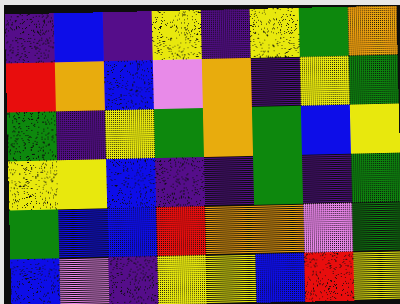[["indigo", "blue", "indigo", "yellow", "indigo", "yellow", "green", "orange"], ["red", "orange", "blue", "violet", "orange", "indigo", "yellow", "green"], ["green", "indigo", "yellow", "green", "orange", "green", "blue", "yellow"], ["yellow", "yellow", "blue", "indigo", "indigo", "green", "indigo", "green"], ["green", "blue", "blue", "red", "orange", "orange", "violet", "green"], ["blue", "violet", "indigo", "yellow", "yellow", "blue", "red", "yellow"]]